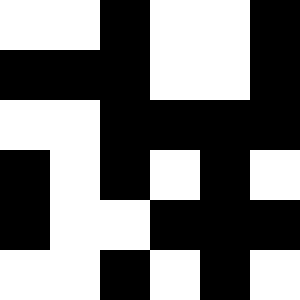[["white", "white", "black", "white", "white", "black"], ["black", "black", "black", "white", "white", "black"], ["white", "white", "black", "black", "black", "black"], ["black", "white", "black", "white", "black", "white"], ["black", "white", "white", "black", "black", "black"], ["white", "white", "black", "white", "black", "white"]]